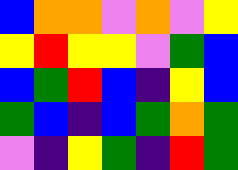[["blue", "orange", "orange", "violet", "orange", "violet", "yellow"], ["yellow", "red", "yellow", "yellow", "violet", "green", "blue"], ["blue", "green", "red", "blue", "indigo", "yellow", "blue"], ["green", "blue", "indigo", "blue", "green", "orange", "green"], ["violet", "indigo", "yellow", "green", "indigo", "red", "green"]]